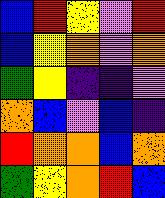[["blue", "red", "yellow", "violet", "red"], ["blue", "yellow", "orange", "violet", "orange"], ["green", "yellow", "indigo", "indigo", "violet"], ["orange", "blue", "violet", "blue", "indigo"], ["red", "orange", "orange", "blue", "orange"], ["green", "yellow", "orange", "red", "blue"]]